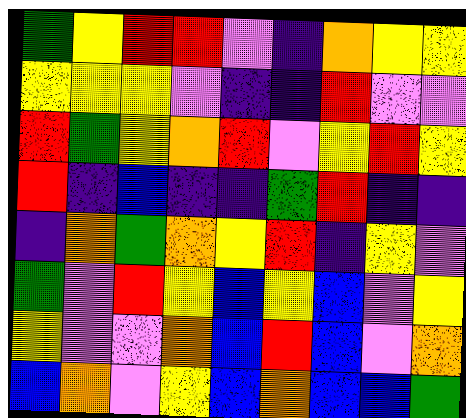[["green", "yellow", "red", "red", "violet", "indigo", "orange", "yellow", "yellow"], ["yellow", "yellow", "yellow", "violet", "indigo", "indigo", "red", "violet", "violet"], ["red", "green", "yellow", "orange", "red", "violet", "yellow", "red", "yellow"], ["red", "indigo", "blue", "indigo", "indigo", "green", "red", "indigo", "indigo"], ["indigo", "orange", "green", "orange", "yellow", "red", "indigo", "yellow", "violet"], ["green", "violet", "red", "yellow", "blue", "yellow", "blue", "violet", "yellow"], ["yellow", "violet", "violet", "orange", "blue", "red", "blue", "violet", "orange"], ["blue", "orange", "violet", "yellow", "blue", "orange", "blue", "blue", "green"]]